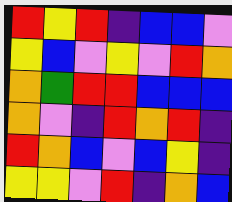[["red", "yellow", "red", "indigo", "blue", "blue", "violet"], ["yellow", "blue", "violet", "yellow", "violet", "red", "orange"], ["orange", "green", "red", "red", "blue", "blue", "blue"], ["orange", "violet", "indigo", "red", "orange", "red", "indigo"], ["red", "orange", "blue", "violet", "blue", "yellow", "indigo"], ["yellow", "yellow", "violet", "red", "indigo", "orange", "blue"]]